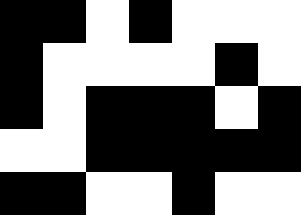[["black", "black", "white", "black", "white", "white", "white"], ["black", "white", "white", "white", "white", "black", "white"], ["black", "white", "black", "black", "black", "white", "black"], ["white", "white", "black", "black", "black", "black", "black"], ["black", "black", "white", "white", "black", "white", "white"]]